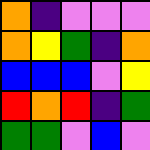[["orange", "indigo", "violet", "violet", "violet"], ["orange", "yellow", "green", "indigo", "orange"], ["blue", "blue", "blue", "violet", "yellow"], ["red", "orange", "red", "indigo", "green"], ["green", "green", "violet", "blue", "violet"]]